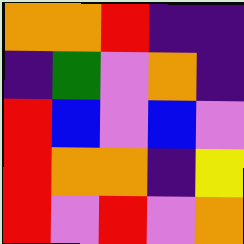[["orange", "orange", "red", "indigo", "indigo"], ["indigo", "green", "violet", "orange", "indigo"], ["red", "blue", "violet", "blue", "violet"], ["red", "orange", "orange", "indigo", "yellow"], ["red", "violet", "red", "violet", "orange"]]